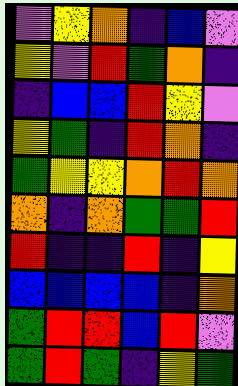[["violet", "yellow", "orange", "indigo", "blue", "violet"], ["yellow", "violet", "red", "green", "orange", "indigo"], ["indigo", "blue", "blue", "red", "yellow", "violet"], ["yellow", "green", "indigo", "red", "orange", "indigo"], ["green", "yellow", "yellow", "orange", "red", "orange"], ["orange", "indigo", "orange", "green", "green", "red"], ["red", "indigo", "indigo", "red", "indigo", "yellow"], ["blue", "blue", "blue", "blue", "indigo", "orange"], ["green", "red", "red", "blue", "red", "violet"], ["green", "red", "green", "indigo", "yellow", "green"]]